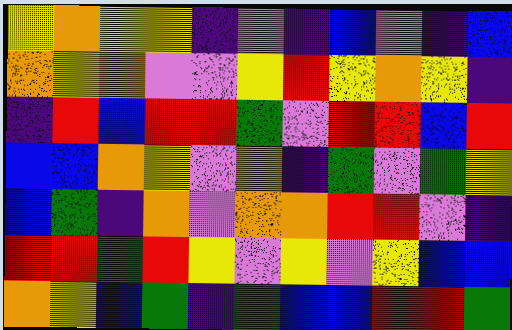[["yellow", "orange", "yellow", "yellow", "indigo", "violet", "indigo", "blue", "violet", "indigo", "blue"], ["orange", "yellow", "orange", "violet", "violet", "yellow", "red", "yellow", "orange", "yellow", "indigo"], ["indigo", "red", "blue", "red", "red", "green", "violet", "red", "red", "blue", "red"], ["blue", "blue", "orange", "yellow", "violet", "orange", "indigo", "green", "violet", "green", "yellow"], ["blue", "green", "indigo", "orange", "violet", "orange", "orange", "red", "red", "violet", "indigo"], ["red", "red", "green", "red", "yellow", "violet", "yellow", "violet", "yellow", "blue", "blue"], ["orange", "yellow", "blue", "green", "indigo", "green", "blue", "blue", "red", "red", "green"]]